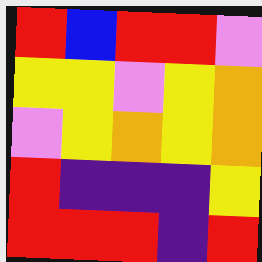[["red", "blue", "red", "red", "violet"], ["yellow", "yellow", "violet", "yellow", "orange"], ["violet", "yellow", "orange", "yellow", "orange"], ["red", "indigo", "indigo", "indigo", "yellow"], ["red", "red", "red", "indigo", "red"]]